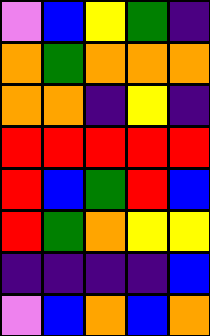[["violet", "blue", "yellow", "green", "indigo"], ["orange", "green", "orange", "orange", "orange"], ["orange", "orange", "indigo", "yellow", "indigo"], ["red", "red", "red", "red", "red"], ["red", "blue", "green", "red", "blue"], ["red", "green", "orange", "yellow", "yellow"], ["indigo", "indigo", "indigo", "indigo", "blue"], ["violet", "blue", "orange", "blue", "orange"]]